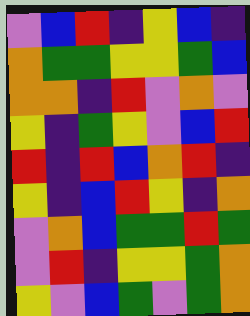[["violet", "blue", "red", "indigo", "yellow", "blue", "indigo"], ["orange", "green", "green", "yellow", "yellow", "green", "blue"], ["orange", "orange", "indigo", "red", "violet", "orange", "violet"], ["yellow", "indigo", "green", "yellow", "violet", "blue", "red"], ["red", "indigo", "red", "blue", "orange", "red", "indigo"], ["yellow", "indigo", "blue", "red", "yellow", "indigo", "orange"], ["violet", "orange", "blue", "green", "green", "red", "green"], ["violet", "red", "indigo", "yellow", "yellow", "green", "orange"], ["yellow", "violet", "blue", "green", "violet", "green", "orange"]]